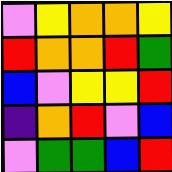[["violet", "yellow", "orange", "orange", "yellow"], ["red", "orange", "orange", "red", "green"], ["blue", "violet", "yellow", "yellow", "red"], ["indigo", "orange", "red", "violet", "blue"], ["violet", "green", "green", "blue", "red"]]